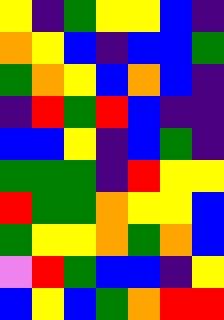[["yellow", "indigo", "green", "yellow", "yellow", "blue", "indigo"], ["orange", "yellow", "blue", "indigo", "blue", "blue", "green"], ["green", "orange", "yellow", "blue", "orange", "blue", "indigo"], ["indigo", "red", "green", "red", "blue", "indigo", "indigo"], ["blue", "blue", "yellow", "indigo", "blue", "green", "indigo"], ["green", "green", "green", "indigo", "red", "yellow", "yellow"], ["red", "green", "green", "orange", "yellow", "yellow", "blue"], ["green", "yellow", "yellow", "orange", "green", "orange", "blue"], ["violet", "red", "green", "blue", "blue", "indigo", "yellow"], ["blue", "yellow", "blue", "green", "orange", "red", "red"]]